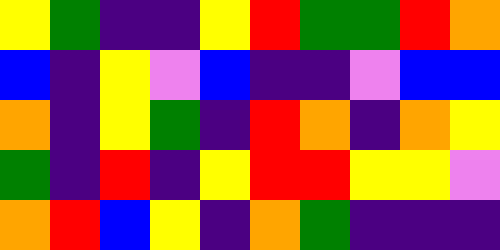[["yellow", "green", "indigo", "indigo", "yellow", "red", "green", "green", "red", "orange"], ["blue", "indigo", "yellow", "violet", "blue", "indigo", "indigo", "violet", "blue", "blue"], ["orange", "indigo", "yellow", "green", "indigo", "red", "orange", "indigo", "orange", "yellow"], ["green", "indigo", "red", "indigo", "yellow", "red", "red", "yellow", "yellow", "violet"], ["orange", "red", "blue", "yellow", "indigo", "orange", "green", "indigo", "indigo", "indigo"]]